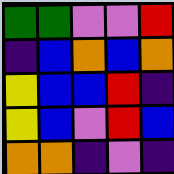[["green", "green", "violet", "violet", "red"], ["indigo", "blue", "orange", "blue", "orange"], ["yellow", "blue", "blue", "red", "indigo"], ["yellow", "blue", "violet", "red", "blue"], ["orange", "orange", "indigo", "violet", "indigo"]]